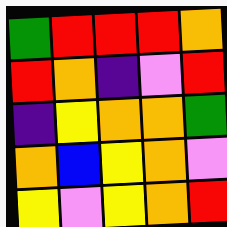[["green", "red", "red", "red", "orange"], ["red", "orange", "indigo", "violet", "red"], ["indigo", "yellow", "orange", "orange", "green"], ["orange", "blue", "yellow", "orange", "violet"], ["yellow", "violet", "yellow", "orange", "red"]]